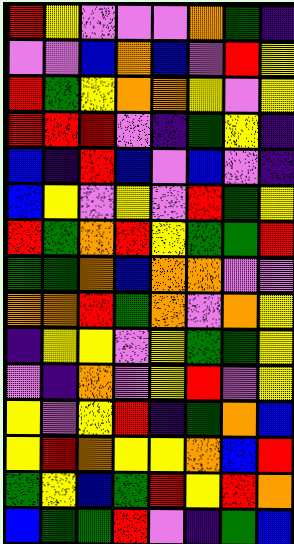[["red", "yellow", "violet", "violet", "violet", "orange", "green", "indigo"], ["violet", "violet", "blue", "orange", "blue", "violet", "red", "yellow"], ["red", "green", "yellow", "orange", "orange", "yellow", "violet", "yellow"], ["red", "red", "red", "violet", "indigo", "green", "yellow", "indigo"], ["blue", "indigo", "red", "blue", "violet", "blue", "violet", "indigo"], ["blue", "yellow", "violet", "yellow", "violet", "red", "green", "yellow"], ["red", "green", "orange", "red", "yellow", "green", "green", "red"], ["green", "green", "orange", "blue", "orange", "orange", "violet", "violet"], ["orange", "orange", "red", "green", "orange", "violet", "orange", "yellow"], ["indigo", "yellow", "yellow", "violet", "yellow", "green", "green", "yellow"], ["violet", "indigo", "orange", "violet", "yellow", "red", "violet", "yellow"], ["yellow", "violet", "yellow", "red", "indigo", "green", "orange", "blue"], ["yellow", "red", "orange", "yellow", "yellow", "orange", "blue", "red"], ["green", "yellow", "blue", "green", "red", "yellow", "red", "orange"], ["blue", "green", "green", "red", "violet", "indigo", "green", "blue"]]